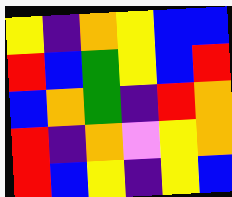[["yellow", "indigo", "orange", "yellow", "blue", "blue"], ["red", "blue", "green", "yellow", "blue", "red"], ["blue", "orange", "green", "indigo", "red", "orange"], ["red", "indigo", "orange", "violet", "yellow", "orange"], ["red", "blue", "yellow", "indigo", "yellow", "blue"]]